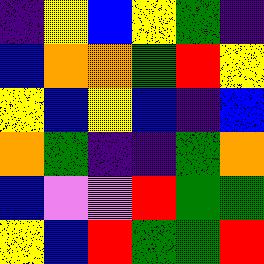[["indigo", "yellow", "blue", "yellow", "green", "indigo"], ["blue", "orange", "orange", "green", "red", "yellow"], ["yellow", "blue", "yellow", "blue", "indigo", "blue"], ["orange", "green", "indigo", "indigo", "green", "orange"], ["blue", "violet", "violet", "red", "green", "green"], ["yellow", "blue", "red", "green", "green", "red"]]